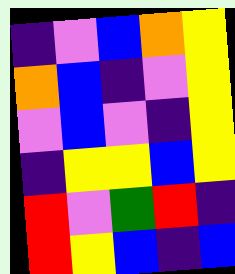[["indigo", "violet", "blue", "orange", "yellow"], ["orange", "blue", "indigo", "violet", "yellow"], ["violet", "blue", "violet", "indigo", "yellow"], ["indigo", "yellow", "yellow", "blue", "yellow"], ["red", "violet", "green", "red", "indigo"], ["red", "yellow", "blue", "indigo", "blue"]]